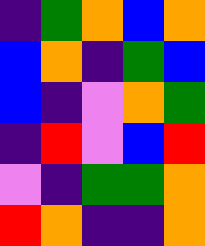[["indigo", "green", "orange", "blue", "orange"], ["blue", "orange", "indigo", "green", "blue"], ["blue", "indigo", "violet", "orange", "green"], ["indigo", "red", "violet", "blue", "red"], ["violet", "indigo", "green", "green", "orange"], ["red", "orange", "indigo", "indigo", "orange"]]